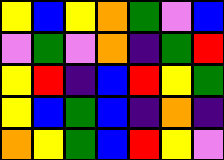[["yellow", "blue", "yellow", "orange", "green", "violet", "blue"], ["violet", "green", "violet", "orange", "indigo", "green", "red"], ["yellow", "red", "indigo", "blue", "red", "yellow", "green"], ["yellow", "blue", "green", "blue", "indigo", "orange", "indigo"], ["orange", "yellow", "green", "blue", "red", "yellow", "violet"]]